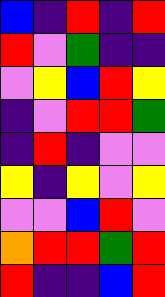[["blue", "indigo", "red", "indigo", "red"], ["red", "violet", "green", "indigo", "indigo"], ["violet", "yellow", "blue", "red", "yellow"], ["indigo", "violet", "red", "red", "green"], ["indigo", "red", "indigo", "violet", "violet"], ["yellow", "indigo", "yellow", "violet", "yellow"], ["violet", "violet", "blue", "red", "violet"], ["orange", "red", "red", "green", "red"], ["red", "indigo", "indigo", "blue", "red"]]